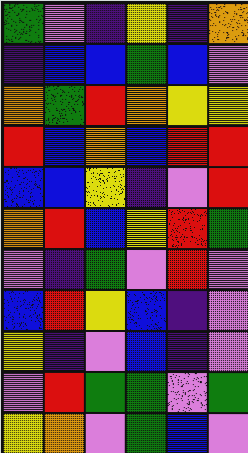[["green", "violet", "indigo", "yellow", "indigo", "orange"], ["indigo", "blue", "blue", "green", "blue", "violet"], ["orange", "green", "red", "orange", "yellow", "yellow"], ["red", "blue", "orange", "blue", "red", "red"], ["blue", "blue", "yellow", "indigo", "violet", "red"], ["orange", "red", "blue", "yellow", "red", "green"], ["violet", "indigo", "green", "violet", "red", "violet"], ["blue", "red", "yellow", "blue", "indigo", "violet"], ["yellow", "indigo", "violet", "blue", "indigo", "violet"], ["violet", "red", "green", "green", "violet", "green"], ["yellow", "orange", "violet", "green", "blue", "violet"]]